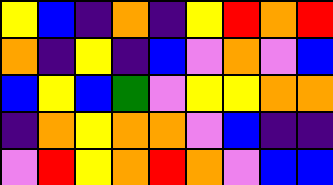[["yellow", "blue", "indigo", "orange", "indigo", "yellow", "red", "orange", "red"], ["orange", "indigo", "yellow", "indigo", "blue", "violet", "orange", "violet", "blue"], ["blue", "yellow", "blue", "green", "violet", "yellow", "yellow", "orange", "orange"], ["indigo", "orange", "yellow", "orange", "orange", "violet", "blue", "indigo", "indigo"], ["violet", "red", "yellow", "orange", "red", "orange", "violet", "blue", "blue"]]